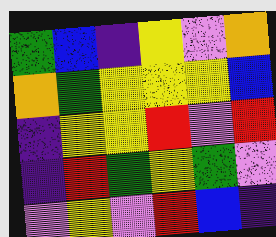[["green", "blue", "indigo", "yellow", "violet", "orange"], ["orange", "green", "yellow", "yellow", "yellow", "blue"], ["indigo", "yellow", "yellow", "red", "violet", "red"], ["indigo", "red", "green", "yellow", "green", "violet"], ["violet", "yellow", "violet", "red", "blue", "indigo"]]